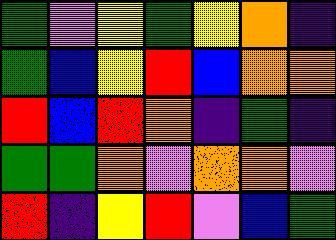[["green", "violet", "yellow", "green", "yellow", "orange", "indigo"], ["green", "blue", "yellow", "red", "blue", "orange", "orange"], ["red", "blue", "red", "orange", "indigo", "green", "indigo"], ["green", "green", "orange", "violet", "orange", "orange", "violet"], ["red", "indigo", "yellow", "red", "violet", "blue", "green"]]